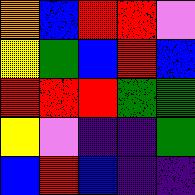[["orange", "blue", "red", "red", "violet"], ["yellow", "green", "blue", "red", "blue"], ["red", "red", "red", "green", "green"], ["yellow", "violet", "indigo", "indigo", "green"], ["blue", "red", "blue", "indigo", "indigo"]]